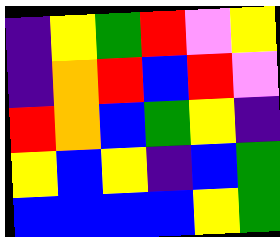[["indigo", "yellow", "green", "red", "violet", "yellow"], ["indigo", "orange", "red", "blue", "red", "violet"], ["red", "orange", "blue", "green", "yellow", "indigo"], ["yellow", "blue", "yellow", "indigo", "blue", "green"], ["blue", "blue", "blue", "blue", "yellow", "green"]]